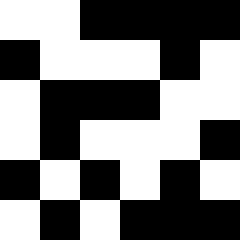[["white", "white", "black", "black", "black", "black"], ["black", "white", "white", "white", "black", "white"], ["white", "black", "black", "black", "white", "white"], ["white", "black", "white", "white", "white", "black"], ["black", "white", "black", "white", "black", "white"], ["white", "black", "white", "black", "black", "black"]]